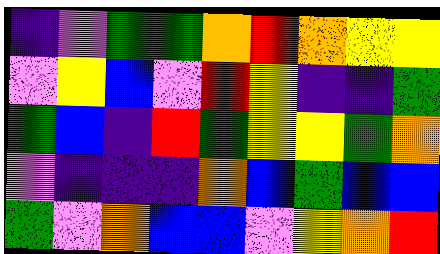[["indigo", "violet", "green", "green", "orange", "red", "orange", "yellow", "yellow"], ["violet", "yellow", "blue", "violet", "red", "yellow", "indigo", "indigo", "green"], ["green", "blue", "indigo", "red", "green", "yellow", "yellow", "green", "orange"], ["violet", "indigo", "indigo", "indigo", "orange", "blue", "green", "blue", "blue"], ["green", "violet", "orange", "blue", "blue", "violet", "yellow", "orange", "red"]]